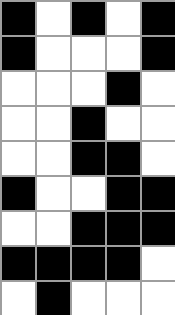[["black", "white", "black", "white", "black"], ["black", "white", "white", "white", "black"], ["white", "white", "white", "black", "white"], ["white", "white", "black", "white", "white"], ["white", "white", "black", "black", "white"], ["black", "white", "white", "black", "black"], ["white", "white", "black", "black", "black"], ["black", "black", "black", "black", "white"], ["white", "black", "white", "white", "white"]]